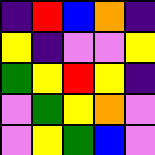[["indigo", "red", "blue", "orange", "indigo"], ["yellow", "indigo", "violet", "violet", "yellow"], ["green", "yellow", "red", "yellow", "indigo"], ["violet", "green", "yellow", "orange", "violet"], ["violet", "yellow", "green", "blue", "violet"]]